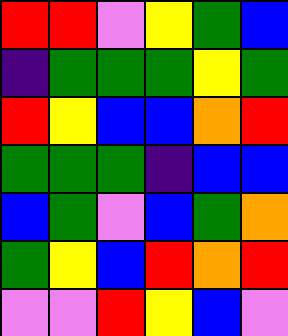[["red", "red", "violet", "yellow", "green", "blue"], ["indigo", "green", "green", "green", "yellow", "green"], ["red", "yellow", "blue", "blue", "orange", "red"], ["green", "green", "green", "indigo", "blue", "blue"], ["blue", "green", "violet", "blue", "green", "orange"], ["green", "yellow", "blue", "red", "orange", "red"], ["violet", "violet", "red", "yellow", "blue", "violet"]]